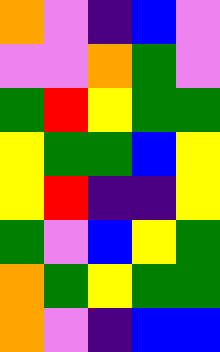[["orange", "violet", "indigo", "blue", "violet"], ["violet", "violet", "orange", "green", "violet"], ["green", "red", "yellow", "green", "green"], ["yellow", "green", "green", "blue", "yellow"], ["yellow", "red", "indigo", "indigo", "yellow"], ["green", "violet", "blue", "yellow", "green"], ["orange", "green", "yellow", "green", "green"], ["orange", "violet", "indigo", "blue", "blue"]]